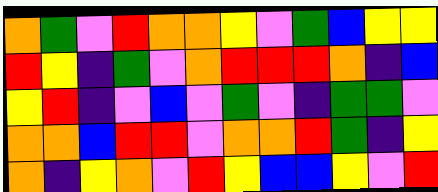[["orange", "green", "violet", "red", "orange", "orange", "yellow", "violet", "green", "blue", "yellow", "yellow"], ["red", "yellow", "indigo", "green", "violet", "orange", "red", "red", "red", "orange", "indigo", "blue"], ["yellow", "red", "indigo", "violet", "blue", "violet", "green", "violet", "indigo", "green", "green", "violet"], ["orange", "orange", "blue", "red", "red", "violet", "orange", "orange", "red", "green", "indigo", "yellow"], ["orange", "indigo", "yellow", "orange", "violet", "red", "yellow", "blue", "blue", "yellow", "violet", "red"]]